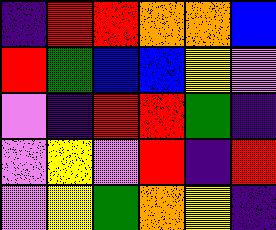[["indigo", "red", "red", "orange", "orange", "blue"], ["red", "green", "blue", "blue", "yellow", "violet"], ["violet", "indigo", "red", "red", "green", "indigo"], ["violet", "yellow", "violet", "red", "indigo", "red"], ["violet", "yellow", "green", "orange", "yellow", "indigo"]]